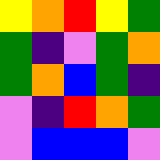[["yellow", "orange", "red", "yellow", "green"], ["green", "indigo", "violet", "green", "orange"], ["green", "orange", "blue", "green", "indigo"], ["violet", "indigo", "red", "orange", "green"], ["violet", "blue", "blue", "blue", "violet"]]